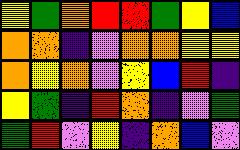[["yellow", "green", "orange", "red", "red", "green", "yellow", "blue"], ["orange", "orange", "indigo", "violet", "orange", "orange", "yellow", "yellow"], ["orange", "yellow", "orange", "violet", "yellow", "blue", "red", "indigo"], ["yellow", "green", "indigo", "red", "orange", "indigo", "violet", "green"], ["green", "red", "violet", "yellow", "indigo", "orange", "blue", "violet"]]